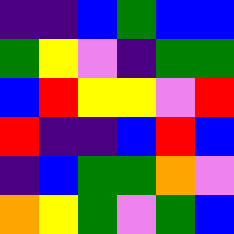[["indigo", "indigo", "blue", "green", "blue", "blue"], ["green", "yellow", "violet", "indigo", "green", "green"], ["blue", "red", "yellow", "yellow", "violet", "red"], ["red", "indigo", "indigo", "blue", "red", "blue"], ["indigo", "blue", "green", "green", "orange", "violet"], ["orange", "yellow", "green", "violet", "green", "blue"]]